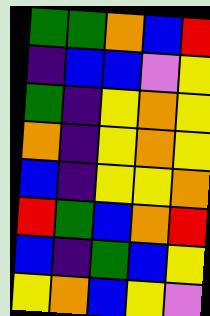[["green", "green", "orange", "blue", "red"], ["indigo", "blue", "blue", "violet", "yellow"], ["green", "indigo", "yellow", "orange", "yellow"], ["orange", "indigo", "yellow", "orange", "yellow"], ["blue", "indigo", "yellow", "yellow", "orange"], ["red", "green", "blue", "orange", "red"], ["blue", "indigo", "green", "blue", "yellow"], ["yellow", "orange", "blue", "yellow", "violet"]]